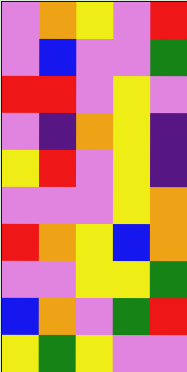[["violet", "orange", "yellow", "violet", "red"], ["violet", "blue", "violet", "violet", "green"], ["red", "red", "violet", "yellow", "violet"], ["violet", "indigo", "orange", "yellow", "indigo"], ["yellow", "red", "violet", "yellow", "indigo"], ["violet", "violet", "violet", "yellow", "orange"], ["red", "orange", "yellow", "blue", "orange"], ["violet", "violet", "yellow", "yellow", "green"], ["blue", "orange", "violet", "green", "red"], ["yellow", "green", "yellow", "violet", "violet"]]